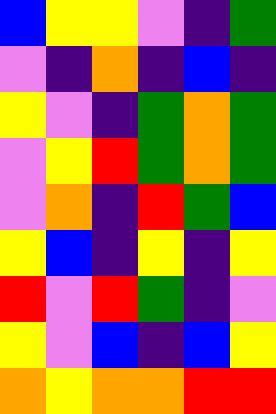[["blue", "yellow", "yellow", "violet", "indigo", "green"], ["violet", "indigo", "orange", "indigo", "blue", "indigo"], ["yellow", "violet", "indigo", "green", "orange", "green"], ["violet", "yellow", "red", "green", "orange", "green"], ["violet", "orange", "indigo", "red", "green", "blue"], ["yellow", "blue", "indigo", "yellow", "indigo", "yellow"], ["red", "violet", "red", "green", "indigo", "violet"], ["yellow", "violet", "blue", "indigo", "blue", "yellow"], ["orange", "yellow", "orange", "orange", "red", "red"]]